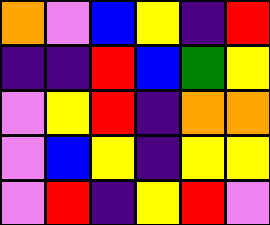[["orange", "violet", "blue", "yellow", "indigo", "red"], ["indigo", "indigo", "red", "blue", "green", "yellow"], ["violet", "yellow", "red", "indigo", "orange", "orange"], ["violet", "blue", "yellow", "indigo", "yellow", "yellow"], ["violet", "red", "indigo", "yellow", "red", "violet"]]